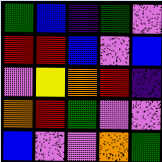[["green", "blue", "indigo", "green", "violet"], ["red", "red", "blue", "violet", "blue"], ["violet", "yellow", "orange", "red", "indigo"], ["orange", "red", "green", "violet", "violet"], ["blue", "violet", "violet", "orange", "green"]]